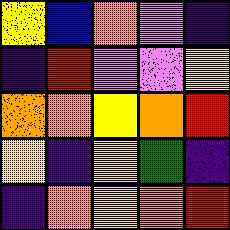[["yellow", "blue", "orange", "violet", "indigo"], ["indigo", "red", "violet", "violet", "yellow"], ["orange", "orange", "yellow", "orange", "red"], ["yellow", "indigo", "yellow", "green", "indigo"], ["indigo", "orange", "yellow", "orange", "red"]]